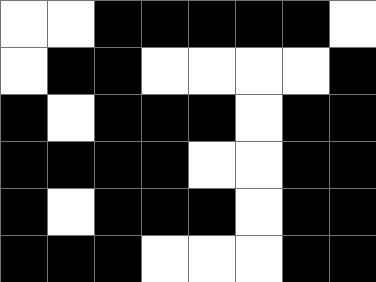[["white", "white", "black", "black", "black", "black", "black", "white"], ["white", "black", "black", "white", "white", "white", "white", "black"], ["black", "white", "black", "black", "black", "white", "black", "black"], ["black", "black", "black", "black", "white", "white", "black", "black"], ["black", "white", "black", "black", "black", "white", "black", "black"], ["black", "black", "black", "white", "white", "white", "black", "black"]]